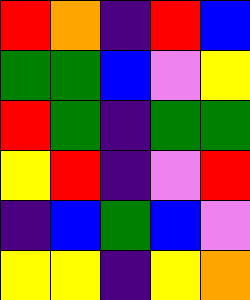[["red", "orange", "indigo", "red", "blue"], ["green", "green", "blue", "violet", "yellow"], ["red", "green", "indigo", "green", "green"], ["yellow", "red", "indigo", "violet", "red"], ["indigo", "blue", "green", "blue", "violet"], ["yellow", "yellow", "indigo", "yellow", "orange"]]